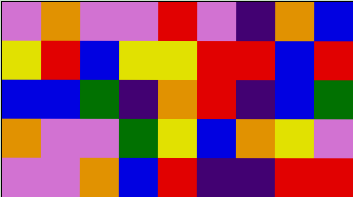[["violet", "orange", "violet", "violet", "red", "violet", "indigo", "orange", "blue"], ["yellow", "red", "blue", "yellow", "yellow", "red", "red", "blue", "red"], ["blue", "blue", "green", "indigo", "orange", "red", "indigo", "blue", "green"], ["orange", "violet", "violet", "green", "yellow", "blue", "orange", "yellow", "violet"], ["violet", "violet", "orange", "blue", "red", "indigo", "indigo", "red", "red"]]